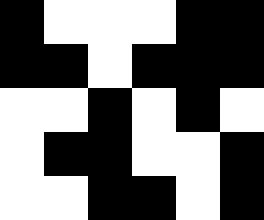[["black", "white", "white", "white", "black", "black"], ["black", "black", "white", "black", "black", "black"], ["white", "white", "black", "white", "black", "white"], ["white", "black", "black", "white", "white", "black"], ["white", "white", "black", "black", "white", "black"]]